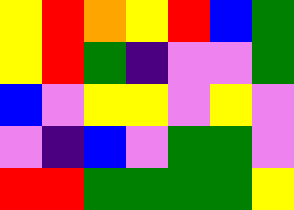[["yellow", "red", "orange", "yellow", "red", "blue", "green"], ["yellow", "red", "green", "indigo", "violet", "violet", "green"], ["blue", "violet", "yellow", "yellow", "violet", "yellow", "violet"], ["violet", "indigo", "blue", "violet", "green", "green", "violet"], ["red", "red", "green", "green", "green", "green", "yellow"]]